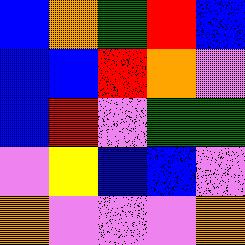[["blue", "orange", "green", "red", "blue"], ["blue", "blue", "red", "orange", "violet"], ["blue", "red", "violet", "green", "green"], ["violet", "yellow", "blue", "blue", "violet"], ["orange", "violet", "violet", "violet", "orange"]]